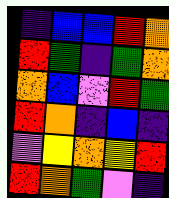[["indigo", "blue", "blue", "red", "orange"], ["red", "green", "indigo", "green", "orange"], ["orange", "blue", "violet", "red", "green"], ["red", "orange", "indigo", "blue", "indigo"], ["violet", "yellow", "orange", "yellow", "red"], ["red", "orange", "green", "violet", "indigo"]]